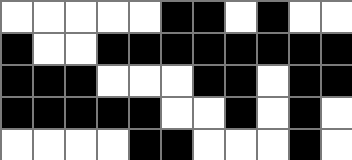[["white", "white", "white", "white", "white", "black", "black", "white", "black", "white", "white"], ["black", "white", "white", "black", "black", "black", "black", "black", "black", "black", "black"], ["black", "black", "black", "white", "white", "white", "black", "black", "white", "black", "black"], ["black", "black", "black", "black", "black", "white", "white", "black", "white", "black", "white"], ["white", "white", "white", "white", "black", "black", "white", "white", "white", "black", "white"]]